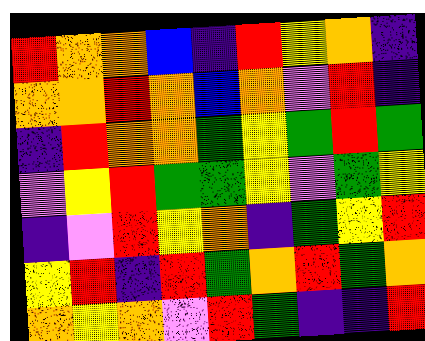[["red", "orange", "orange", "blue", "indigo", "red", "yellow", "orange", "indigo"], ["orange", "orange", "red", "orange", "blue", "orange", "violet", "red", "indigo"], ["indigo", "red", "orange", "orange", "green", "yellow", "green", "red", "green"], ["violet", "yellow", "red", "green", "green", "yellow", "violet", "green", "yellow"], ["indigo", "violet", "red", "yellow", "orange", "indigo", "green", "yellow", "red"], ["yellow", "red", "indigo", "red", "green", "orange", "red", "green", "orange"], ["orange", "yellow", "orange", "violet", "red", "green", "indigo", "indigo", "red"]]